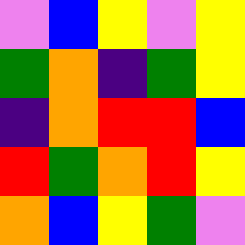[["violet", "blue", "yellow", "violet", "yellow"], ["green", "orange", "indigo", "green", "yellow"], ["indigo", "orange", "red", "red", "blue"], ["red", "green", "orange", "red", "yellow"], ["orange", "blue", "yellow", "green", "violet"]]